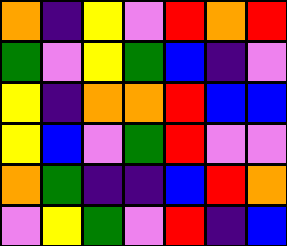[["orange", "indigo", "yellow", "violet", "red", "orange", "red"], ["green", "violet", "yellow", "green", "blue", "indigo", "violet"], ["yellow", "indigo", "orange", "orange", "red", "blue", "blue"], ["yellow", "blue", "violet", "green", "red", "violet", "violet"], ["orange", "green", "indigo", "indigo", "blue", "red", "orange"], ["violet", "yellow", "green", "violet", "red", "indigo", "blue"]]